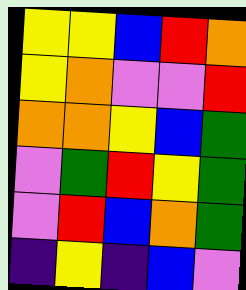[["yellow", "yellow", "blue", "red", "orange"], ["yellow", "orange", "violet", "violet", "red"], ["orange", "orange", "yellow", "blue", "green"], ["violet", "green", "red", "yellow", "green"], ["violet", "red", "blue", "orange", "green"], ["indigo", "yellow", "indigo", "blue", "violet"]]